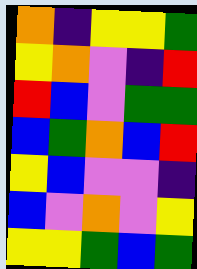[["orange", "indigo", "yellow", "yellow", "green"], ["yellow", "orange", "violet", "indigo", "red"], ["red", "blue", "violet", "green", "green"], ["blue", "green", "orange", "blue", "red"], ["yellow", "blue", "violet", "violet", "indigo"], ["blue", "violet", "orange", "violet", "yellow"], ["yellow", "yellow", "green", "blue", "green"]]